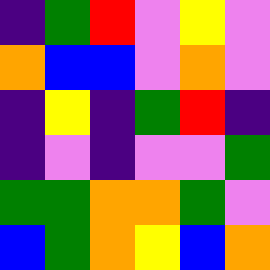[["indigo", "green", "red", "violet", "yellow", "violet"], ["orange", "blue", "blue", "violet", "orange", "violet"], ["indigo", "yellow", "indigo", "green", "red", "indigo"], ["indigo", "violet", "indigo", "violet", "violet", "green"], ["green", "green", "orange", "orange", "green", "violet"], ["blue", "green", "orange", "yellow", "blue", "orange"]]